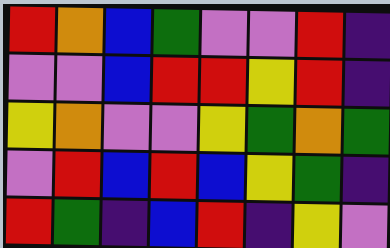[["red", "orange", "blue", "green", "violet", "violet", "red", "indigo"], ["violet", "violet", "blue", "red", "red", "yellow", "red", "indigo"], ["yellow", "orange", "violet", "violet", "yellow", "green", "orange", "green"], ["violet", "red", "blue", "red", "blue", "yellow", "green", "indigo"], ["red", "green", "indigo", "blue", "red", "indigo", "yellow", "violet"]]